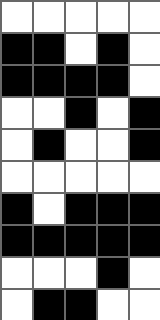[["white", "white", "white", "white", "white"], ["black", "black", "white", "black", "white"], ["black", "black", "black", "black", "white"], ["white", "white", "black", "white", "black"], ["white", "black", "white", "white", "black"], ["white", "white", "white", "white", "white"], ["black", "white", "black", "black", "black"], ["black", "black", "black", "black", "black"], ["white", "white", "white", "black", "white"], ["white", "black", "black", "white", "white"]]